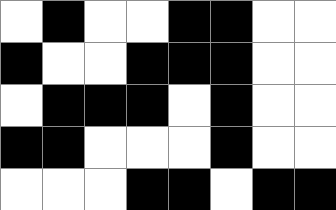[["white", "black", "white", "white", "black", "black", "white", "white"], ["black", "white", "white", "black", "black", "black", "white", "white"], ["white", "black", "black", "black", "white", "black", "white", "white"], ["black", "black", "white", "white", "white", "black", "white", "white"], ["white", "white", "white", "black", "black", "white", "black", "black"]]